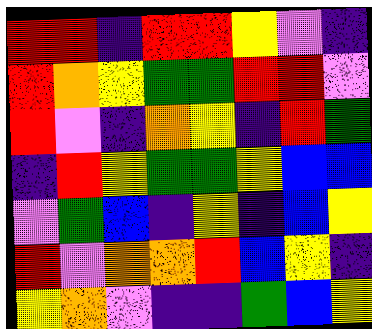[["red", "red", "indigo", "red", "red", "yellow", "violet", "indigo"], ["red", "orange", "yellow", "green", "green", "red", "red", "violet"], ["red", "violet", "indigo", "orange", "yellow", "indigo", "red", "green"], ["indigo", "red", "yellow", "green", "green", "yellow", "blue", "blue"], ["violet", "green", "blue", "indigo", "yellow", "indigo", "blue", "yellow"], ["red", "violet", "orange", "orange", "red", "blue", "yellow", "indigo"], ["yellow", "orange", "violet", "indigo", "indigo", "green", "blue", "yellow"]]